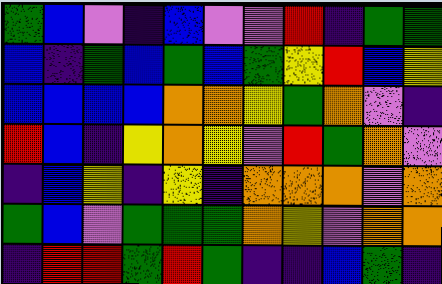[["green", "blue", "violet", "indigo", "blue", "violet", "violet", "red", "indigo", "green", "green"], ["blue", "indigo", "green", "blue", "green", "blue", "green", "yellow", "red", "blue", "yellow"], ["blue", "blue", "blue", "blue", "orange", "orange", "yellow", "green", "orange", "violet", "indigo"], ["red", "blue", "indigo", "yellow", "orange", "yellow", "violet", "red", "green", "orange", "violet"], ["indigo", "blue", "yellow", "indigo", "yellow", "indigo", "orange", "orange", "orange", "violet", "orange"], ["green", "blue", "violet", "green", "green", "green", "orange", "yellow", "violet", "orange", "orange"], ["indigo", "red", "red", "green", "red", "green", "indigo", "indigo", "blue", "green", "indigo"]]